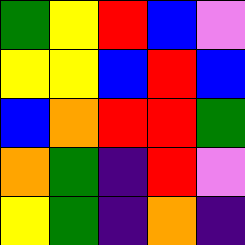[["green", "yellow", "red", "blue", "violet"], ["yellow", "yellow", "blue", "red", "blue"], ["blue", "orange", "red", "red", "green"], ["orange", "green", "indigo", "red", "violet"], ["yellow", "green", "indigo", "orange", "indigo"]]